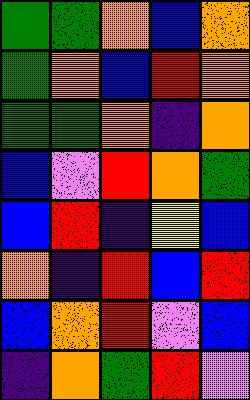[["green", "green", "orange", "blue", "orange"], ["green", "orange", "blue", "red", "orange"], ["green", "green", "orange", "indigo", "orange"], ["blue", "violet", "red", "orange", "green"], ["blue", "red", "indigo", "yellow", "blue"], ["orange", "indigo", "red", "blue", "red"], ["blue", "orange", "red", "violet", "blue"], ["indigo", "orange", "green", "red", "violet"]]